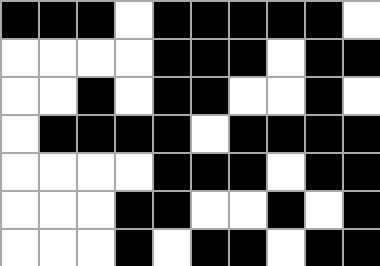[["black", "black", "black", "white", "black", "black", "black", "black", "black", "white"], ["white", "white", "white", "white", "black", "black", "black", "white", "black", "black"], ["white", "white", "black", "white", "black", "black", "white", "white", "black", "white"], ["white", "black", "black", "black", "black", "white", "black", "black", "black", "black"], ["white", "white", "white", "white", "black", "black", "black", "white", "black", "black"], ["white", "white", "white", "black", "black", "white", "white", "black", "white", "black"], ["white", "white", "white", "black", "white", "black", "black", "white", "black", "black"]]